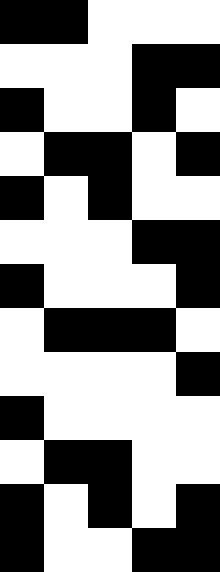[["black", "black", "white", "white", "white"], ["white", "white", "white", "black", "black"], ["black", "white", "white", "black", "white"], ["white", "black", "black", "white", "black"], ["black", "white", "black", "white", "white"], ["white", "white", "white", "black", "black"], ["black", "white", "white", "white", "black"], ["white", "black", "black", "black", "white"], ["white", "white", "white", "white", "black"], ["black", "white", "white", "white", "white"], ["white", "black", "black", "white", "white"], ["black", "white", "black", "white", "black"], ["black", "white", "white", "black", "black"]]